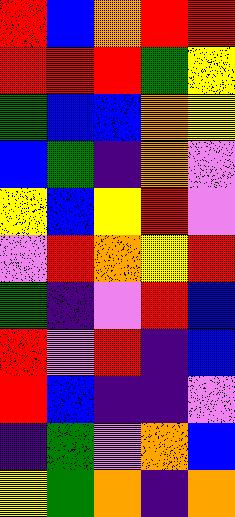[["red", "blue", "orange", "red", "red"], ["red", "red", "red", "green", "yellow"], ["green", "blue", "blue", "orange", "yellow"], ["blue", "green", "indigo", "orange", "violet"], ["yellow", "blue", "yellow", "red", "violet"], ["violet", "red", "orange", "yellow", "red"], ["green", "indigo", "violet", "red", "blue"], ["red", "violet", "red", "indigo", "blue"], ["red", "blue", "indigo", "indigo", "violet"], ["indigo", "green", "violet", "orange", "blue"], ["yellow", "green", "orange", "indigo", "orange"]]